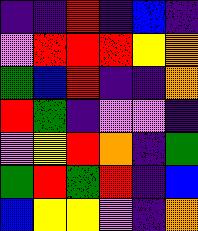[["indigo", "indigo", "red", "indigo", "blue", "indigo"], ["violet", "red", "red", "red", "yellow", "orange"], ["green", "blue", "red", "indigo", "indigo", "orange"], ["red", "green", "indigo", "violet", "violet", "indigo"], ["violet", "yellow", "red", "orange", "indigo", "green"], ["green", "red", "green", "red", "indigo", "blue"], ["blue", "yellow", "yellow", "violet", "indigo", "orange"]]